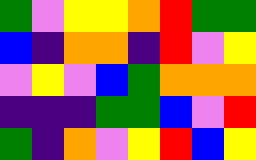[["green", "violet", "yellow", "yellow", "orange", "red", "green", "green"], ["blue", "indigo", "orange", "orange", "indigo", "red", "violet", "yellow"], ["violet", "yellow", "violet", "blue", "green", "orange", "orange", "orange"], ["indigo", "indigo", "indigo", "green", "green", "blue", "violet", "red"], ["green", "indigo", "orange", "violet", "yellow", "red", "blue", "yellow"]]